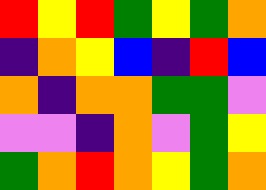[["red", "yellow", "red", "green", "yellow", "green", "orange"], ["indigo", "orange", "yellow", "blue", "indigo", "red", "blue"], ["orange", "indigo", "orange", "orange", "green", "green", "violet"], ["violet", "violet", "indigo", "orange", "violet", "green", "yellow"], ["green", "orange", "red", "orange", "yellow", "green", "orange"]]